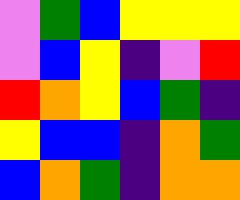[["violet", "green", "blue", "yellow", "yellow", "yellow"], ["violet", "blue", "yellow", "indigo", "violet", "red"], ["red", "orange", "yellow", "blue", "green", "indigo"], ["yellow", "blue", "blue", "indigo", "orange", "green"], ["blue", "orange", "green", "indigo", "orange", "orange"]]